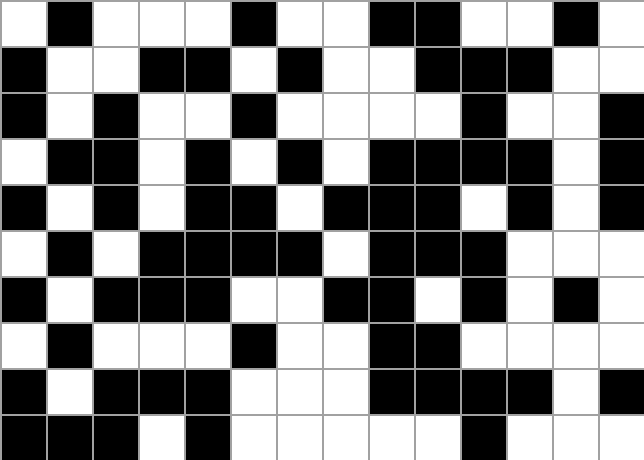[["white", "black", "white", "white", "white", "black", "white", "white", "black", "black", "white", "white", "black", "white"], ["black", "white", "white", "black", "black", "white", "black", "white", "white", "black", "black", "black", "white", "white"], ["black", "white", "black", "white", "white", "black", "white", "white", "white", "white", "black", "white", "white", "black"], ["white", "black", "black", "white", "black", "white", "black", "white", "black", "black", "black", "black", "white", "black"], ["black", "white", "black", "white", "black", "black", "white", "black", "black", "black", "white", "black", "white", "black"], ["white", "black", "white", "black", "black", "black", "black", "white", "black", "black", "black", "white", "white", "white"], ["black", "white", "black", "black", "black", "white", "white", "black", "black", "white", "black", "white", "black", "white"], ["white", "black", "white", "white", "white", "black", "white", "white", "black", "black", "white", "white", "white", "white"], ["black", "white", "black", "black", "black", "white", "white", "white", "black", "black", "black", "black", "white", "black"], ["black", "black", "black", "white", "black", "white", "white", "white", "white", "white", "black", "white", "white", "white"]]